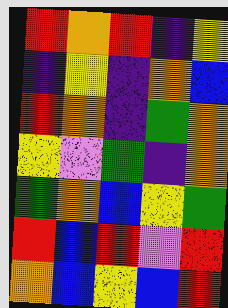[["red", "orange", "red", "indigo", "yellow"], ["indigo", "yellow", "indigo", "orange", "blue"], ["red", "orange", "indigo", "green", "orange"], ["yellow", "violet", "green", "indigo", "orange"], ["green", "orange", "blue", "yellow", "green"], ["red", "blue", "red", "violet", "red"], ["orange", "blue", "yellow", "blue", "red"]]